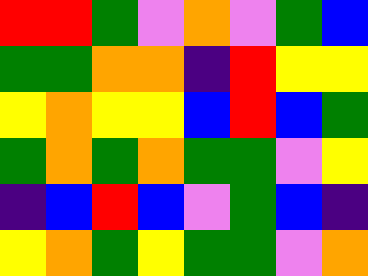[["red", "red", "green", "violet", "orange", "violet", "green", "blue"], ["green", "green", "orange", "orange", "indigo", "red", "yellow", "yellow"], ["yellow", "orange", "yellow", "yellow", "blue", "red", "blue", "green"], ["green", "orange", "green", "orange", "green", "green", "violet", "yellow"], ["indigo", "blue", "red", "blue", "violet", "green", "blue", "indigo"], ["yellow", "orange", "green", "yellow", "green", "green", "violet", "orange"]]